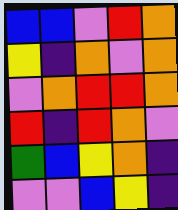[["blue", "blue", "violet", "red", "orange"], ["yellow", "indigo", "orange", "violet", "orange"], ["violet", "orange", "red", "red", "orange"], ["red", "indigo", "red", "orange", "violet"], ["green", "blue", "yellow", "orange", "indigo"], ["violet", "violet", "blue", "yellow", "indigo"]]